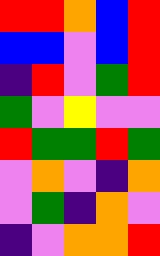[["red", "red", "orange", "blue", "red"], ["blue", "blue", "violet", "blue", "red"], ["indigo", "red", "violet", "green", "red"], ["green", "violet", "yellow", "violet", "violet"], ["red", "green", "green", "red", "green"], ["violet", "orange", "violet", "indigo", "orange"], ["violet", "green", "indigo", "orange", "violet"], ["indigo", "violet", "orange", "orange", "red"]]